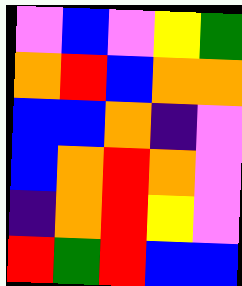[["violet", "blue", "violet", "yellow", "green"], ["orange", "red", "blue", "orange", "orange"], ["blue", "blue", "orange", "indigo", "violet"], ["blue", "orange", "red", "orange", "violet"], ["indigo", "orange", "red", "yellow", "violet"], ["red", "green", "red", "blue", "blue"]]